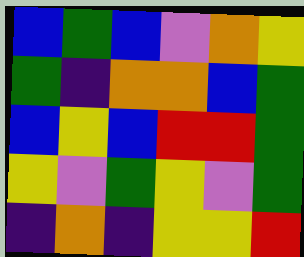[["blue", "green", "blue", "violet", "orange", "yellow"], ["green", "indigo", "orange", "orange", "blue", "green"], ["blue", "yellow", "blue", "red", "red", "green"], ["yellow", "violet", "green", "yellow", "violet", "green"], ["indigo", "orange", "indigo", "yellow", "yellow", "red"]]